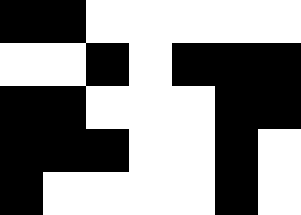[["black", "black", "white", "white", "white", "white", "white"], ["white", "white", "black", "white", "black", "black", "black"], ["black", "black", "white", "white", "white", "black", "black"], ["black", "black", "black", "white", "white", "black", "white"], ["black", "white", "white", "white", "white", "black", "white"]]